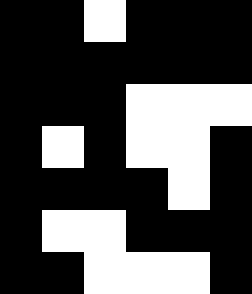[["black", "black", "white", "black", "black", "black"], ["black", "black", "black", "black", "black", "black"], ["black", "black", "black", "white", "white", "white"], ["black", "white", "black", "white", "white", "black"], ["black", "black", "black", "black", "white", "black"], ["black", "white", "white", "black", "black", "black"], ["black", "black", "white", "white", "white", "black"]]